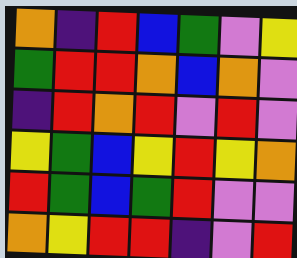[["orange", "indigo", "red", "blue", "green", "violet", "yellow"], ["green", "red", "red", "orange", "blue", "orange", "violet"], ["indigo", "red", "orange", "red", "violet", "red", "violet"], ["yellow", "green", "blue", "yellow", "red", "yellow", "orange"], ["red", "green", "blue", "green", "red", "violet", "violet"], ["orange", "yellow", "red", "red", "indigo", "violet", "red"]]